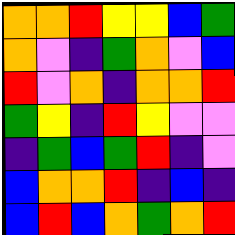[["orange", "orange", "red", "yellow", "yellow", "blue", "green"], ["orange", "violet", "indigo", "green", "orange", "violet", "blue"], ["red", "violet", "orange", "indigo", "orange", "orange", "red"], ["green", "yellow", "indigo", "red", "yellow", "violet", "violet"], ["indigo", "green", "blue", "green", "red", "indigo", "violet"], ["blue", "orange", "orange", "red", "indigo", "blue", "indigo"], ["blue", "red", "blue", "orange", "green", "orange", "red"]]